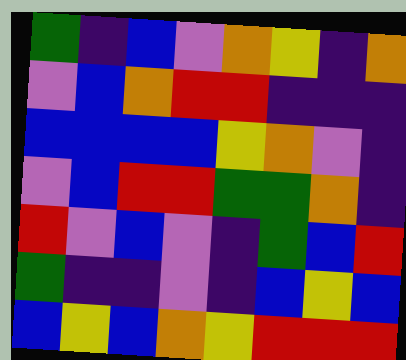[["green", "indigo", "blue", "violet", "orange", "yellow", "indigo", "orange"], ["violet", "blue", "orange", "red", "red", "indigo", "indigo", "indigo"], ["blue", "blue", "blue", "blue", "yellow", "orange", "violet", "indigo"], ["violet", "blue", "red", "red", "green", "green", "orange", "indigo"], ["red", "violet", "blue", "violet", "indigo", "green", "blue", "red"], ["green", "indigo", "indigo", "violet", "indigo", "blue", "yellow", "blue"], ["blue", "yellow", "blue", "orange", "yellow", "red", "red", "red"]]